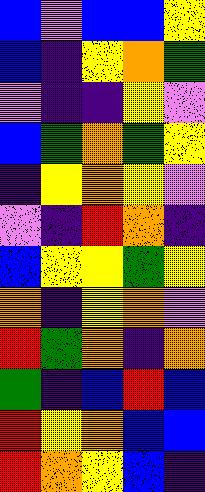[["blue", "violet", "blue", "blue", "yellow"], ["blue", "indigo", "yellow", "orange", "green"], ["violet", "indigo", "indigo", "yellow", "violet"], ["blue", "green", "orange", "green", "yellow"], ["indigo", "yellow", "orange", "yellow", "violet"], ["violet", "indigo", "red", "orange", "indigo"], ["blue", "yellow", "yellow", "green", "yellow"], ["orange", "indigo", "yellow", "orange", "violet"], ["red", "green", "orange", "indigo", "orange"], ["green", "indigo", "blue", "red", "blue"], ["red", "yellow", "orange", "blue", "blue"], ["red", "orange", "yellow", "blue", "indigo"]]